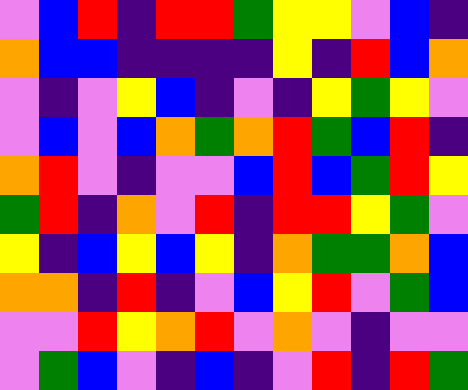[["violet", "blue", "red", "indigo", "red", "red", "green", "yellow", "yellow", "violet", "blue", "indigo"], ["orange", "blue", "blue", "indigo", "indigo", "indigo", "indigo", "yellow", "indigo", "red", "blue", "orange"], ["violet", "indigo", "violet", "yellow", "blue", "indigo", "violet", "indigo", "yellow", "green", "yellow", "violet"], ["violet", "blue", "violet", "blue", "orange", "green", "orange", "red", "green", "blue", "red", "indigo"], ["orange", "red", "violet", "indigo", "violet", "violet", "blue", "red", "blue", "green", "red", "yellow"], ["green", "red", "indigo", "orange", "violet", "red", "indigo", "red", "red", "yellow", "green", "violet"], ["yellow", "indigo", "blue", "yellow", "blue", "yellow", "indigo", "orange", "green", "green", "orange", "blue"], ["orange", "orange", "indigo", "red", "indigo", "violet", "blue", "yellow", "red", "violet", "green", "blue"], ["violet", "violet", "red", "yellow", "orange", "red", "violet", "orange", "violet", "indigo", "violet", "violet"], ["violet", "green", "blue", "violet", "indigo", "blue", "indigo", "violet", "red", "indigo", "red", "green"]]